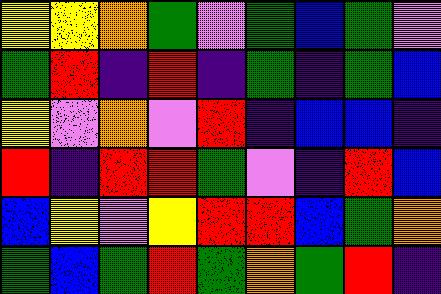[["yellow", "yellow", "orange", "green", "violet", "green", "blue", "green", "violet"], ["green", "red", "indigo", "red", "indigo", "green", "indigo", "green", "blue"], ["yellow", "violet", "orange", "violet", "red", "indigo", "blue", "blue", "indigo"], ["red", "indigo", "red", "red", "green", "violet", "indigo", "red", "blue"], ["blue", "yellow", "violet", "yellow", "red", "red", "blue", "green", "orange"], ["green", "blue", "green", "red", "green", "orange", "green", "red", "indigo"]]